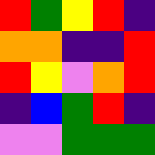[["red", "green", "yellow", "red", "indigo"], ["orange", "orange", "indigo", "indigo", "red"], ["red", "yellow", "violet", "orange", "red"], ["indigo", "blue", "green", "red", "indigo"], ["violet", "violet", "green", "green", "green"]]